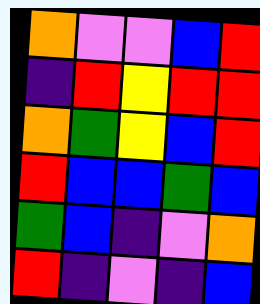[["orange", "violet", "violet", "blue", "red"], ["indigo", "red", "yellow", "red", "red"], ["orange", "green", "yellow", "blue", "red"], ["red", "blue", "blue", "green", "blue"], ["green", "blue", "indigo", "violet", "orange"], ["red", "indigo", "violet", "indigo", "blue"]]